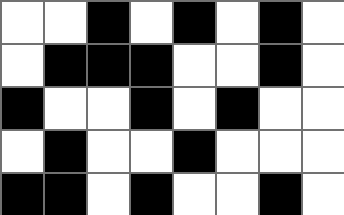[["white", "white", "black", "white", "black", "white", "black", "white"], ["white", "black", "black", "black", "white", "white", "black", "white"], ["black", "white", "white", "black", "white", "black", "white", "white"], ["white", "black", "white", "white", "black", "white", "white", "white"], ["black", "black", "white", "black", "white", "white", "black", "white"]]